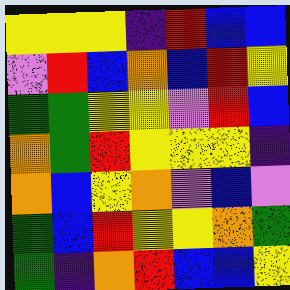[["yellow", "yellow", "yellow", "indigo", "red", "blue", "blue"], ["violet", "red", "blue", "orange", "blue", "red", "yellow"], ["green", "green", "yellow", "yellow", "violet", "red", "blue"], ["orange", "green", "red", "yellow", "yellow", "yellow", "indigo"], ["orange", "blue", "yellow", "orange", "violet", "blue", "violet"], ["green", "blue", "red", "yellow", "yellow", "orange", "green"], ["green", "indigo", "orange", "red", "blue", "blue", "yellow"]]